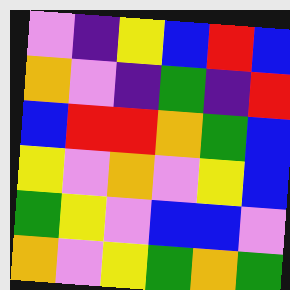[["violet", "indigo", "yellow", "blue", "red", "blue"], ["orange", "violet", "indigo", "green", "indigo", "red"], ["blue", "red", "red", "orange", "green", "blue"], ["yellow", "violet", "orange", "violet", "yellow", "blue"], ["green", "yellow", "violet", "blue", "blue", "violet"], ["orange", "violet", "yellow", "green", "orange", "green"]]